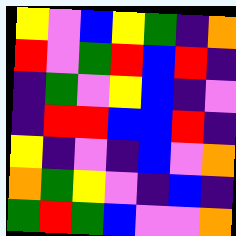[["yellow", "violet", "blue", "yellow", "green", "indigo", "orange"], ["red", "violet", "green", "red", "blue", "red", "indigo"], ["indigo", "green", "violet", "yellow", "blue", "indigo", "violet"], ["indigo", "red", "red", "blue", "blue", "red", "indigo"], ["yellow", "indigo", "violet", "indigo", "blue", "violet", "orange"], ["orange", "green", "yellow", "violet", "indigo", "blue", "indigo"], ["green", "red", "green", "blue", "violet", "violet", "orange"]]